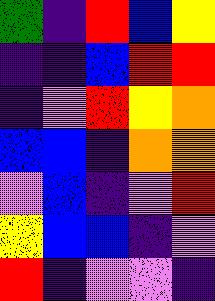[["green", "indigo", "red", "blue", "yellow"], ["indigo", "indigo", "blue", "red", "red"], ["indigo", "violet", "red", "yellow", "orange"], ["blue", "blue", "indigo", "orange", "orange"], ["violet", "blue", "indigo", "violet", "red"], ["yellow", "blue", "blue", "indigo", "violet"], ["red", "indigo", "violet", "violet", "indigo"]]